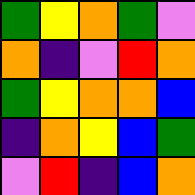[["green", "yellow", "orange", "green", "violet"], ["orange", "indigo", "violet", "red", "orange"], ["green", "yellow", "orange", "orange", "blue"], ["indigo", "orange", "yellow", "blue", "green"], ["violet", "red", "indigo", "blue", "orange"]]